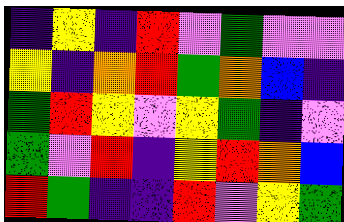[["indigo", "yellow", "indigo", "red", "violet", "green", "violet", "violet"], ["yellow", "indigo", "orange", "red", "green", "orange", "blue", "indigo"], ["green", "red", "yellow", "violet", "yellow", "green", "indigo", "violet"], ["green", "violet", "red", "indigo", "yellow", "red", "orange", "blue"], ["red", "green", "indigo", "indigo", "red", "violet", "yellow", "green"]]